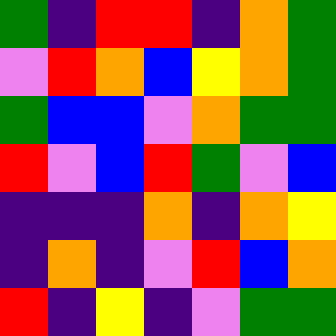[["green", "indigo", "red", "red", "indigo", "orange", "green"], ["violet", "red", "orange", "blue", "yellow", "orange", "green"], ["green", "blue", "blue", "violet", "orange", "green", "green"], ["red", "violet", "blue", "red", "green", "violet", "blue"], ["indigo", "indigo", "indigo", "orange", "indigo", "orange", "yellow"], ["indigo", "orange", "indigo", "violet", "red", "blue", "orange"], ["red", "indigo", "yellow", "indigo", "violet", "green", "green"]]